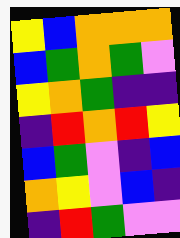[["yellow", "blue", "orange", "orange", "orange"], ["blue", "green", "orange", "green", "violet"], ["yellow", "orange", "green", "indigo", "indigo"], ["indigo", "red", "orange", "red", "yellow"], ["blue", "green", "violet", "indigo", "blue"], ["orange", "yellow", "violet", "blue", "indigo"], ["indigo", "red", "green", "violet", "violet"]]